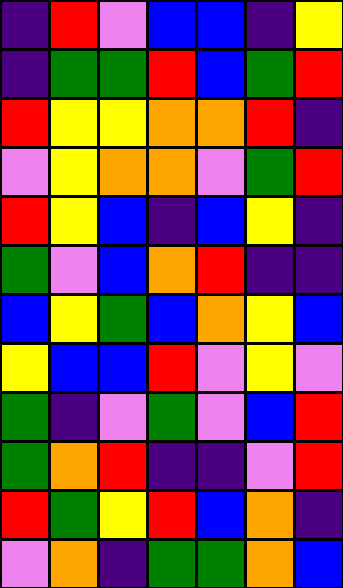[["indigo", "red", "violet", "blue", "blue", "indigo", "yellow"], ["indigo", "green", "green", "red", "blue", "green", "red"], ["red", "yellow", "yellow", "orange", "orange", "red", "indigo"], ["violet", "yellow", "orange", "orange", "violet", "green", "red"], ["red", "yellow", "blue", "indigo", "blue", "yellow", "indigo"], ["green", "violet", "blue", "orange", "red", "indigo", "indigo"], ["blue", "yellow", "green", "blue", "orange", "yellow", "blue"], ["yellow", "blue", "blue", "red", "violet", "yellow", "violet"], ["green", "indigo", "violet", "green", "violet", "blue", "red"], ["green", "orange", "red", "indigo", "indigo", "violet", "red"], ["red", "green", "yellow", "red", "blue", "orange", "indigo"], ["violet", "orange", "indigo", "green", "green", "orange", "blue"]]